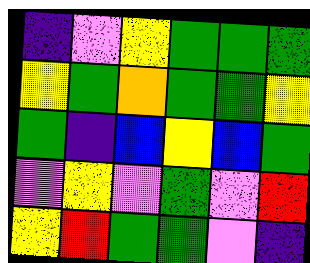[["indigo", "violet", "yellow", "green", "green", "green"], ["yellow", "green", "orange", "green", "green", "yellow"], ["green", "indigo", "blue", "yellow", "blue", "green"], ["violet", "yellow", "violet", "green", "violet", "red"], ["yellow", "red", "green", "green", "violet", "indigo"]]